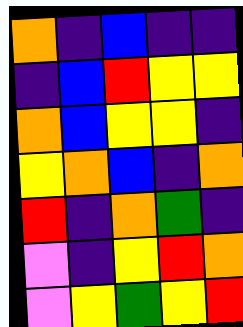[["orange", "indigo", "blue", "indigo", "indigo"], ["indigo", "blue", "red", "yellow", "yellow"], ["orange", "blue", "yellow", "yellow", "indigo"], ["yellow", "orange", "blue", "indigo", "orange"], ["red", "indigo", "orange", "green", "indigo"], ["violet", "indigo", "yellow", "red", "orange"], ["violet", "yellow", "green", "yellow", "red"]]